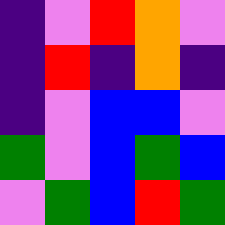[["indigo", "violet", "red", "orange", "violet"], ["indigo", "red", "indigo", "orange", "indigo"], ["indigo", "violet", "blue", "blue", "violet"], ["green", "violet", "blue", "green", "blue"], ["violet", "green", "blue", "red", "green"]]